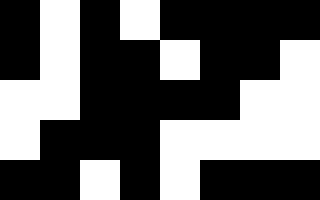[["black", "white", "black", "white", "black", "black", "black", "black"], ["black", "white", "black", "black", "white", "black", "black", "white"], ["white", "white", "black", "black", "black", "black", "white", "white"], ["white", "black", "black", "black", "white", "white", "white", "white"], ["black", "black", "white", "black", "white", "black", "black", "black"]]